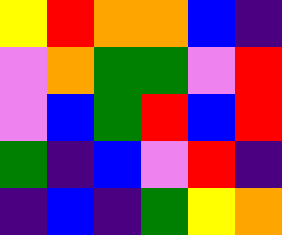[["yellow", "red", "orange", "orange", "blue", "indigo"], ["violet", "orange", "green", "green", "violet", "red"], ["violet", "blue", "green", "red", "blue", "red"], ["green", "indigo", "blue", "violet", "red", "indigo"], ["indigo", "blue", "indigo", "green", "yellow", "orange"]]